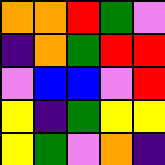[["orange", "orange", "red", "green", "violet"], ["indigo", "orange", "green", "red", "red"], ["violet", "blue", "blue", "violet", "red"], ["yellow", "indigo", "green", "yellow", "yellow"], ["yellow", "green", "violet", "orange", "indigo"]]